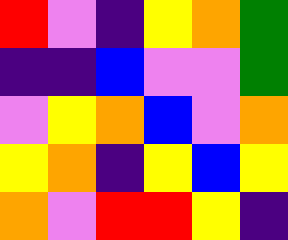[["red", "violet", "indigo", "yellow", "orange", "green"], ["indigo", "indigo", "blue", "violet", "violet", "green"], ["violet", "yellow", "orange", "blue", "violet", "orange"], ["yellow", "orange", "indigo", "yellow", "blue", "yellow"], ["orange", "violet", "red", "red", "yellow", "indigo"]]